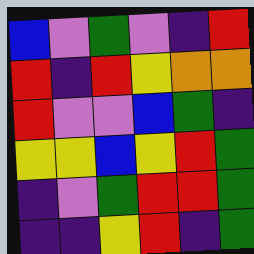[["blue", "violet", "green", "violet", "indigo", "red"], ["red", "indigo", "red", "yellow", "orange", "orange"], ["red", "violet", "violet", "blue", "green", "indigo"], ["yellow", "yellow", "blue", "yellow", "red", "green"], ["indigo", "violet", "green", "red", "red", "green"], ["indigo", "indigo", "yellow", "red", "indigo", "green"]]